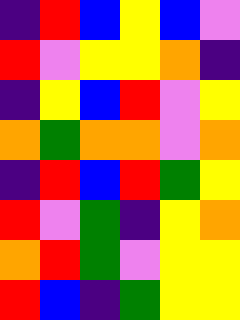[["indigo", "red", "blue", "yellow", "blue", "violet"], ["red", "violet", "yellow", "yellow", "orange", "indigo"], ["indigo", "yellow", "blue", "red", "violet", "yellow"], ["orange", "green", "orange", "orange", "violet", "orange"], ["indigo", "red", "blue", "red", "green", "yellow"], ["red", "violet", "green", "indigo", "yellow", "orange"], ["orange", "red", "green", "violet", "yellow", "yellow"], ["red", "blue", "indigo", "green", "yellow", "yellow"]]